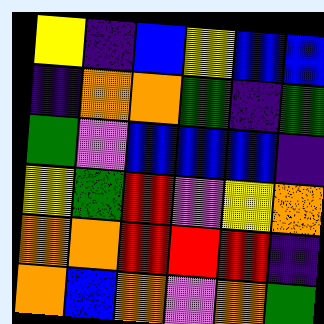[["yellow", "indigo", "blue", "yellow", "blue", "blue"], ["indigo", "orange", "orange", "green", "indigo", "green"], ["green", "violet", "blue", "blue", "blue", "indigo"], ["yellow", "green", "red", "violet", "yellow", "orange"], ["orange", "orange", "red", "red", "red", "indigo"], ["orange", "blue", "orange", "violet", "orange", "green"]]